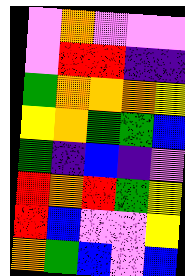[["violet", "orange", "violet", "violet", "violet"], ["violet", "red", "red", "indigo", "indigo"], ["green", "orange", "orange", "orange", "yellow"], ["yellow", "orange", "green", "green", "blue"], ["green", "indigo", "blue", "indigo", "violet"], ["red", "orange", "red", "green", "yellow"], ["red", "blue", "violet", "violet", "yellow"], ["orange", "green", "blue", "violet", "blue"]]